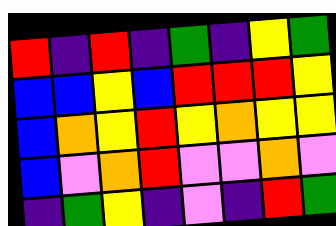[["red", "indigo", "red", "indigo", "green", "indigo", "yellow", "green"], ["blue", "blue", "yellow", "blue", "red", "red", "red", "yellow"], ["blue", "orange", "yellow", "red", "yellow", "orange", "yellow", "yellow"], ["blue", "violet", "orange", "red", "violet", "violet", "orange", "violet"], ["indigo", "green", "yellow", "indigo", "violet", "indigo", "red", "green"]]